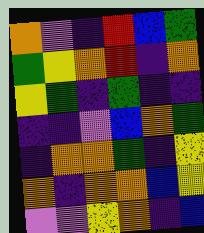[["orange", "violet", "indigo", "red", "blue", "green"], ["green", "yellow", "orange", "red", "indigo", "orange"], ["yellow", "green", "indigo", "green", "indigo", "indigo"], ["indigo", "indigo", "violet", "blue", "orange", "green"], ["indigo", "orange", "orange", "green", "indigo", "yellow"], ["orange", "indigo", "orange", "orange", "blue", "yellow"], ["violet", "violet", "yellow", "orange", "indigo", "blue"]]